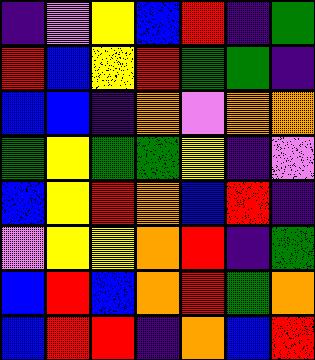[["indigo", "violet", "yellow", "blue", "red", "indigo", "green"], ["red", "blue", "yellow", "red", "green", "green", "indigo"], ["blue", "blue", "indigo", "orange", "violet", "orange", "orange"], ["green", "yellow", "green", "green", "yellow", "indigo", "violet"], ["blue", "yellow", "red", "orange", "blue", "red", "indigo"], ["violet", "yellow", "yellow", "orange", "red", "indigo", "green"], ["blue", "red", "blue", "orange", "red", "green", "orange"], ["blue", "red", "red", "indigo", "orange", "blue", "red"]]